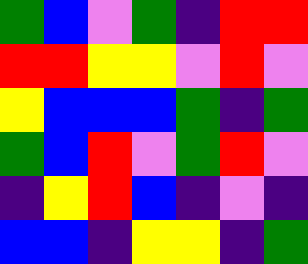[["green", "blue", "violet", "green", "indigo", "red", "red"], ["red", "red", "yellow", "yellow", "violet", "red", "violet"], ["yellow", "blue", "blue", "blue", "green", "indigo", "green"], ["green", "blue", "red", "violet", "green", "red", "violet"], ["indigo", "yellow", "red", "blue", "indigo", "violet", "indigo"], ["blue", "blue", "indigo", "yellow", "yellow", "indigo", "green"]]